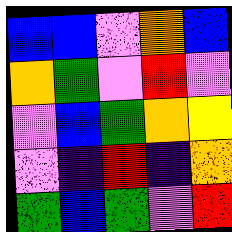[["blue", "blue", "violet", "orange", "blue"], ["orange", "green", "violet", "red", "violet"], ["violet", "blue", "green", "orange", "yellow"], ["violet", "indigo", "red", "indigo", "orange"], ["green", "blue", "green", "violet", "red"]]